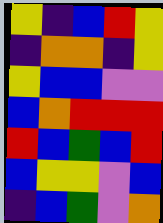[["yellow", "indigo", "blue", "red", "yellow"], ["indigo", "orange", "orange", "indigo", "yellow"], ["yellow", "blue", "blue", "violet", "violet"], ["blue", "orange", "red", "red", "red"], ["red", "blue", "green", "blue", "red"], ["blue", "yellow", "yellow", "violet", "blue"], ["indigo", "blue", "green", "violet", "orange"]]